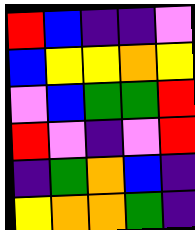[["red", "blue", "indigo", "indigo", "violet"], ["blue", "yellow", "yellow", "orange", "yellow"], ["violet", "blue", "green", "green", "red"], ["red", "violet", "indigo", "violet", "red"], ["indigo", "green", "orange", "blue", "indigo"], ["yellow", "orange", "orange", "green", "indigo"]]